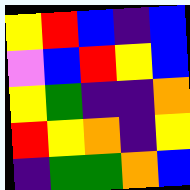[["yellow", "red", "blue", "indigo", "blue"], ["violet", "blue", "red", "yellow", "blue"], ["yellow", "green", "indigo", "indigo", "orange"], ["red", "yellow", "orange", "indigo", "yellow"], ["indigo", "green", "green", "orange", "blue"]]